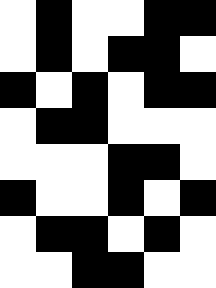[["white", "black", "white", "white", "black", "black"], ["white", "black", "white", "black", "black", "white"], ["black", "white", "black", "white", "black", "black"], ["white", "black", "black", "white", "white", "white"], ["white", "white", "white", "black", "black", "white"], ["black", "white", "white", "black", "white", "black"], ["white", "black", "black", "white", "black", "white"], ["white", "white", "black", "black", "white", "white"]]